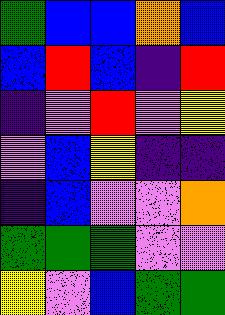[["green", "blue", "blue", "orange", "blue"], ["blue", "red", "blue", "indigo", "red"], ["indigo", "violet", "red", "violet", "yellow"], ["violet", "blue", "yellow", "indigo", "indigo"], ["indigo", "blue", "violet", "violet", "orange"], ["green", "green", "green", "violet", "violet"], ["yellow", "violet", "blue", "green", "green"]]